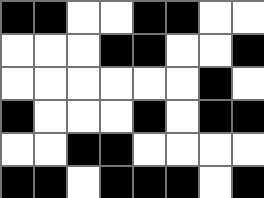[["black", "black", "white", "white", "black", "black", "white", "white"], ["white", "white", "white", "black", "black", "white", "white", "black"], ["white", "white", "white", "white", "white", "white", "black", "white"], ["black", "white", "white", "white", "black", "white", "black", "black"], ["white", "white", "black", "black", "white", "white", "white", "white"], ["black", "black", "white", "black", "black", "black", "white", "black"]]